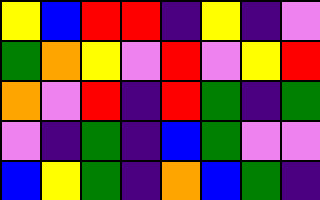[["yellow", "blue", "red", "red", "indigo", "yellow", "indigo", "violet"], ["green", "orange", "yellow", "violet", "red", "violet", "yellow", "red"], ["orange", "violet", "red", "indigo", "red", "green", "indigo", "green"], ["violet", "indigo", "green", "indigo", "blue", "green", "violet", "violet"], ["blue", "yellow", "green", "indigo", "orange", "blue", "green", "indigo"]]